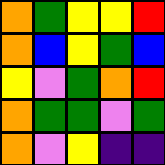[["orange", "green", "yellow", "yellow", "red"], ["orange", "blue", "yellow", "green", "blue"], ["yellow", "violet", "green", "orange", "red"], ["orange", "green", "green", "violet", "green"], ["orange", "violet", "yellow", "indigo", "indigo"]]